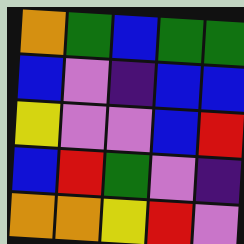[["orange", "green", "blue", "green", "green"], ["blue", "violet", "indigo", "blue", "blue"], ["yellow", "violet", "violet", "blue", "red"], ["blue", "red", "green", "violet", "indigo"], ["orange", "orange", "yellow", "red", "violet"]]